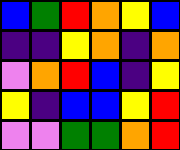[["blue", "green", "red", "orange", "yellow", "blue"], ["indigo", "indigo", "yellow", "orange", "indigo", "orange"], ["violet", "orange", "red", "blue", "indigo", "yellow"], ["yellow", "indigo", "blue", "blue", "yellow", "red"], ["violet", "violet", "green", "green", "orange", "red"]]